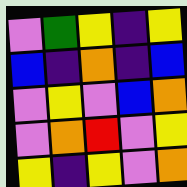[["violet", "green", "yellow", "indigo", "yellow"], ["blue", "indigo", "orange", "indigo", "blue"], ["violet", "yellow", "violet", "blue", "orange"], ["violet", "orange", "red", "violet", "yellow"], ["yellow", "indigo", "yellow", "violet", "orange"]]